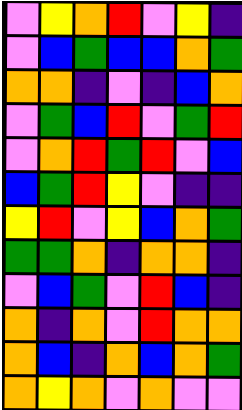[["violet", "yellow", "orange", "red", "violet", "yellow", "indigo"], ["violet", "blue", "green", "blue", "blue", "orange", "green"], ["orange", "orange", "indigo", "violet", "indigo", "blue", "orange"], ["violet", "green", "blue", "red", "violet", "green", "red"], ["violet", "orange", "red", "green", "red", "violet", "blue"], ["blue", "green", "red", "yellow", "violet", "indigo", "indigo"], ["yellow", "red", "violet", "yellow", "blue", "orange", "green"], ["green", "green", "orange", "indigo", "orange", "orange", "indigo"], ["violet", "blue", "green", "violet", "red", "blue", "indigo"], ["orange", "indigo", "orange", "violet", "red", "orange", "orange"], ["orange", "blue", "indigo", "orange", "blue", "orange", "green"], ["orange", "yellow", "orange", "violet", "orange", "violet", "violet"]]